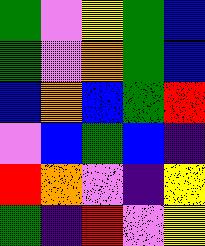[["green", "violet", "yellow", "green", "blue"], ["green", "violet", "orange", "green", "blue"], ["blue", "orange", "blue", "green", "red"], ["violet", "blue", "green", "blue", "indigo"], ["red", "orange", "violet", "indigo", "yellow"], ["green", "indigo", "red", "violet", "yellow"]]